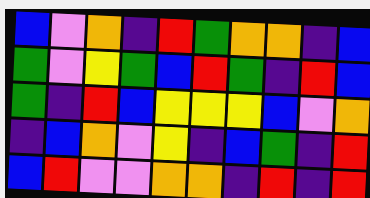[["blue", "violet", "orange", "indigo", "red", "green", "orange", "orange", "indigo", "blue"], ["green", "violet", "yellow", "green", "blue", "red", "green", "indigo", "red", "blue"], ["green", "indigo", "red", "blue", "yellow", "yellow", "yellow", "blue", "violet", "orange"], ["indigo", "blue", "orange", "violet", "yellow", "indigo", "blue", "green", "indigo", "red"], ["blue", "red", "violet", "violet", "orange", "orange", "indigo", "red", "indigo", "red"]]